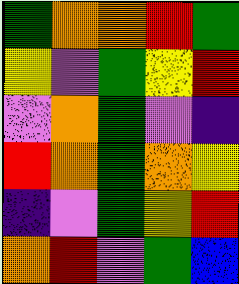[["green", "orange", "orange", "red", "green"], ["yellow", "violet", "green", "yellow", "red"], ["violet", "orange", "green", "violet", "indigo"], ["red", "orange", "green", "orange", "yellow"], ["indigo", "violet", "green", "yellow", "red"], ["orange", "red", "violet", "green", "blue"]]